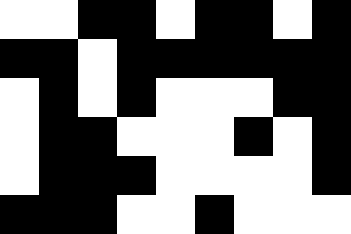[["white", "white", "black", "black", "white", "black", "black", "white", "black"], ["black", "black", "white", "black", "black", "black", "black", "black", "black"], ["white", "black", "white", "black", "white", "white", "white", "black", "black"], ["white", "black", "black", "white", "white", "white", "black", "white", "black"], ["white", "black", "black", "black", "white", "white", "white", "white", "black"], ["black", "black", "black", "white", "white", "black", "white", "white", "white"]]